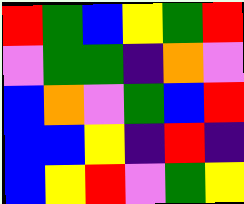[["red", "green", "blue", "yellow", "green", "red"], ["violet", "green", "green", "indigo", "orange", "violet"], ["blue", "orange", "violet", "green", "blue", "red"], ["blue", "blue", "yellow", "indigo", "red", "indigo"], ["blue", "yellow", "red", "violet", "green", "yellow"]]